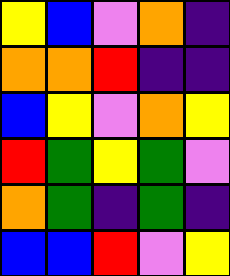[["yellow", "blue", "violet", "orange", "indigo"], ["orange", "orange", "red", "indigo", "indigo"], ["blue", "yellow", "violet", "orange", "yellow"], ["red", "green", "yellow", "green", "violet"], ["orange", "green", "indigo", "green", "indigo"], ["blue", "blue", "red", "violet", "yellow"]]